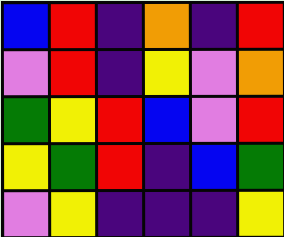[["blue", "red", "indigo", "orange", "indigo", "red"], ["violet", "red", "indigo", "yellow", "violet", "orange"], ["green", "yellow", "red", "blue", "violet", "red"], ["yellow", "green", "red", "indigo", "blue", "green"], ["violet", "yellow", "indigo", "indigo", "indigo", "yellow"]]